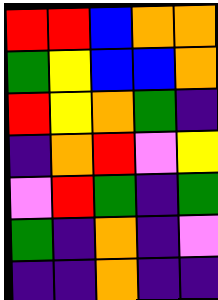[["red", "red", "blue", "orange", "orange"], ["green", "yellow", "blue", "blue", "orange"], ["red", "yellow", "orange", "green", "indigo"], ["indigo", "orange", "red", "violet", "yellow"], ["violet", "red", "green", "indigo", "green"], ["green", "indigo", "orange", "indigo", "violet"], ["indigo", "indigo", "orange", "indigo", "indigo"]]